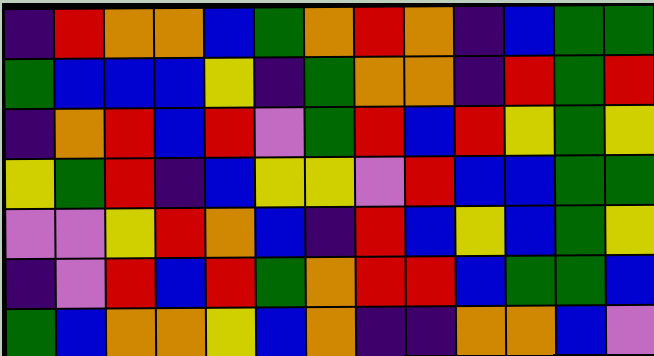[["indigo", "red", "orange", "orange", "blue", "green", "orange", "red", "orange", "indigo", "blue", "green", "green"], ["green", "blue", "blue", "blue", "yellow", "indigo", "green", "orange", "orange", "indigo", "red", "green", "red"], ["indigo", "orange", "red", "blue", "red", "violet", "green", "red", "blue", "red", "yellow", "green", "yellow"], ["yellow", "green", "red", "indigo", "blue", "yellow", "yellow", "violet", "red", "blue", "blue", "green", "green"], ["violet", "violet", "yellow", "red", "orange", "blue", "indigo", "red", "blue", "yellow", "blue", "green", "yellow"], ["indigo", "violet", "red", "blue", "red", "green", "orange", "red", "red", "blue", "green", "green", "blue"], ["green", "blue", "orange", "orange", "yellow", "blue", "orange", "indigo", "indigo", "orange", "orange", "blue", "violet"]]